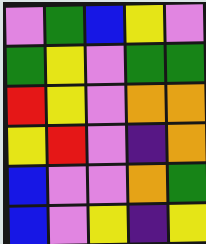[["violet", "green", "blue", "yellow", "violet"], ["green", "yellow", "violet", "green", "green"], ["red", "yellow", "violet", "orange", "orange"], ["yellow", "red", "violet", "indigo", "orange"], ["blue", "violet", "violet", "orange", "green"], ["blue", "violet", "yellow", "indigo", "yellow"]]